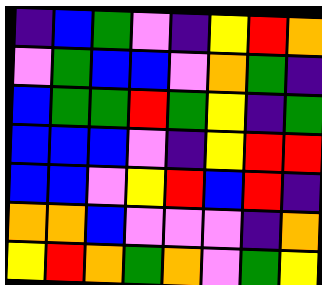[["indigo", "blue", "green", "violet", "indigo", "yellow", "red", "orange"], ["violet", "green", "blue", "blue", "violet", "orange", "green", "indigo"], ["blue", "green", "green", "red", "green", "yellow", "indigo", "green"], ["blue", "blue", "blue", "violet", "indigo", "yellow", "red", "red"], ["blue", "blue", "violet", "yellow", "red", "blue", "red", "indigo"], ["orange", "orange", "blue", "violet", "violet", "violet", "indigo", "orange"], ["yellow", "red", "orange", "green", "orange", "violet", "green", "yellow"]]